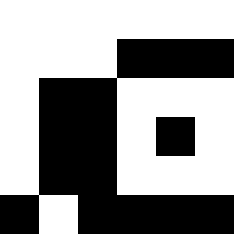[["white", "white", "white", "white", "white", "white"], ["white", "white", "white", "black", "black", "black"], ["white", "black", "black", "white", "white", "white"], ["white", "black", "black", "white", "black", "white"], ["white", "black", "black", "white", "white", "white"], ["black", "white", "black", "black", "black", "black"]]